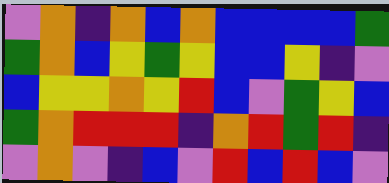[["violet", "orange", "indigo", "orange", "blue", "orange", "blue", "blue", "blue", "blue", "green"], ["green", "orange", "blue", "yellow", "green", "yellow", "blue", "blue", "yellow", "indigo", "violet"], ["blue", "yellow", "yellow", "orange", "yellow", "red", "blue", "violet", "green", "yellow", "blue"], ["green", "orange", "red", "red", "red", "indigo", "orange", "red", "green", "red", "indigo"], ["violet", "orange", "violet", "indigo", "blue", "violet", "red", "blue", "red", "blue", "violet"]]